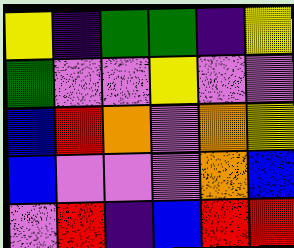[["yellow", "indigo", "green", "green", "indigo", "yellow"], ["green", "violet", "violet", "yellow", "violet", "violet"], ["blue", "red", "orange", "violet", "orange", "yellow"], ["blue", "violet", "violet", "violet", "orange", "blue"], ["violet", "red", "indigo", "blue", "red", "red"]]